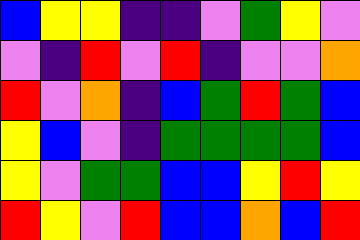[["blue", "yellow", "yellow", "indigo", "indigo", "violet", "green", "yellow", "violet"], ["violet", "indigo", "red", "violet", "red", "indigo", "violet", "violet", "orange"], ["red", "violet", "orange", "indigo", "blue", "green", "red", "green", "blue"], ["yellow", "blue", "violet", "indigo", "green", "green", "green", "green", "blue"], ["yellow", "violet", "green", "green", "blue", "blue", "yellow", "red", "yellow"], ["red", "yellow", "violet", "red", "blue", "blue", "orange", "blue", "red"]]